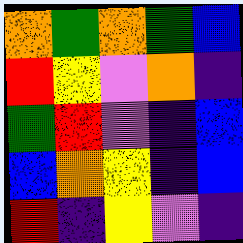[["orange", "green", "orange", "green", "blue"], ["red", "yellow", "violet", "orange", "indigo"], ["green", "red", "violet", "indigo", "blue"], ["blue", "orange", "yellow", "indigo", "blue"], ["red", "indigo", "yellow", "violet", "indigo"]]